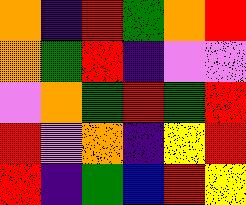[["orange", "indigo", "red", "green", "orange", "red"], ["orange", "green", "red", "indigo", "violet", "violet"], ["violet", "orange", "green", "red", "green", "red"], ["red", "violet", "orange", "indigo", "yellow", "red"], ["red", "indigo", "green", "blue", "red", "yellow"]]